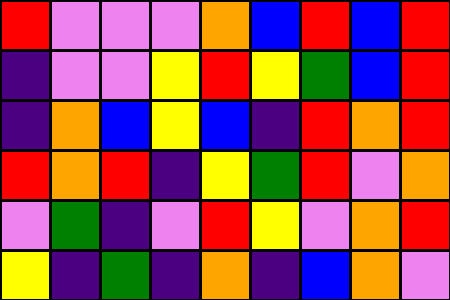[["red", "violet", "violet", "violet", "orange", "blue", "red", "blue", "red"], ["indigo", "violet", "violet", "yellow", "red", "yellow", "green", "blue", "red"], ["indigo", "orange", "blue", "yellow", "blue", "indigo", "red", "orange", "red"], ["red", "orange", "red", "indigo", "yellow", "green", "red", "violet", "orange"], ["violet", "green", "indigo", "violet", "red", "yellow", "violet", "orange", "red"], ["yellow", "indigo", "green", "indigo", "orange", "indigo", "blue", "orange", "violet"]]